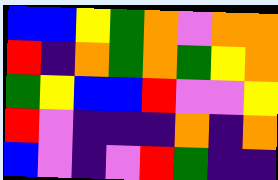[["blue", "blue", "yellow", "green", "orange", "violet", "orange", "orange"], ["red", "indigo", "orange", "green", "orange", "green", "yellow", "orange"], ["green", "yellow", "blue", "blue", "red", "violet", "violet", "yellow"], ["red", "violet", "indigo", "indigo", "indigo", "orange", "indigo", "orange"], ["blue", "violet", "indigo", "violet", "red", "green", "indigo", "indigo"]]